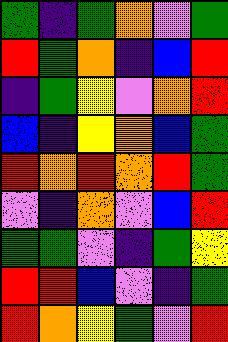[["green", "indigo", "green", "orange", "violet", "green"], ["red", "green", "orange", "indigo", "blue", "red"], ["indigo", "green", "yellow", "violet", "orange", "red"], ["blue", "indigo", "yellow", "orange", "blue", "green"], ["red", "orange", "red", "orange", "red", "green"], ["violet", "indigo", "orange", "violet", "blue", "red"], ["green", "green", "violet", "indigo", "green", "yellow"], ["red", "red", "blue", "violet", "indigo", "green"], ["red", "orange", "yellow", "green", "violet", "red"]]